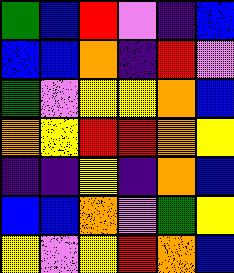[["green", "blue", "red", "violet", "indigo", "blue"], ["blue", "blue", "orange", "indigo", "red", "violet"], ["green", "violet", "yellow", "yellow", "orange", "blue"], ["orange", "yellow", "red", "red", "orange", "yellow"], ["indigo", "indigo", "yellow", "indigo", "orange", "blue"], ["blue", "blue", "orange", "violet", "green", "yellow"], ["yellow", "violet", "yellow", "red", "orange", "blue"]]